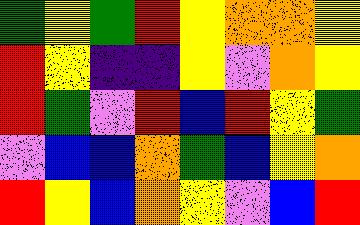[["green", "yellow", "green", "red", "yellow", "orange", "orange", "yellow"], ["red", "yellow", "indigo", "indigo", "yellow", "violet", "orange", "yellow"], ["red", "green", "violet", "red", "blue", "red", "yellow", "green"], ["violet", "blue", "blue", "orange", "green", "blue", "yellow", "orange"], ["red", "yellow", "blue", "orange", "yellow", "violet", "blue", "red"]]